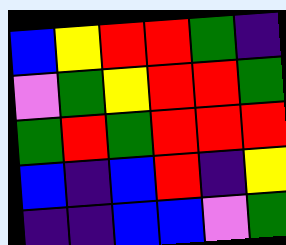[["blue", "yellow", "red", "red", "green", "indigo"], ["violet", "green", "yellow", "red", "red", "green"], ["green", "red", "green", "red", "red", "red"], ["blue", "indigo", "blue", "red", "indigo", "yellow"], ["indigo", "indigo", "blue", "blue", "violet", "green"]]